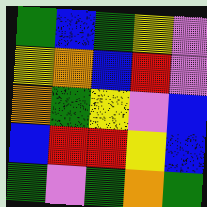[["green", "blue", "green", "yellow", "violet"], ["yellow", "orange", "blue", "red", "violet"], ["orange", "green", "yellow", "violet", "blue"], ["blue", "red", "red", "yellow", "blue"], ["green", "violet", "green", "orange", "green"]]